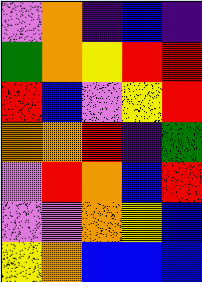[["violet", "orange", "indigo", "blue", "indigo"], ["green", "orange", "yellow", "red", "red"], ["red", "blue", "violet", "yellow", "red"], ["orange", "orange", "red", "indigo", "green"], ["violet", "red", "orange", "blue", "red"], ["violet", "violet", "orange", "yellow", "blue"], ["yellow", "orange", "blue", "blue", "blue"]]